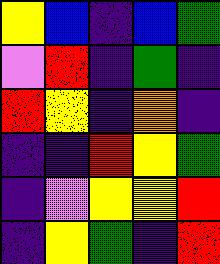[["yellow", "blue", "indigo", "blue", "green"], ["violet", "red", "indigo", "green", "indigo"], ["red", "yellow", "indigo", "orange", "indigo"], ["indigo", "indigo", "red", "yellow", "green"], ["indigo", "violet", "yellow", "yellow", "red"], ["indigo", "yellow", "green", "indigo", "red"]]